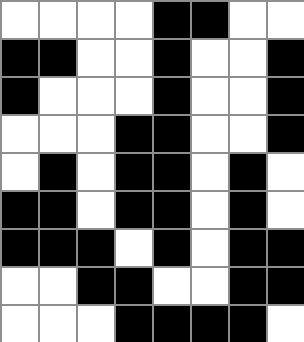[["white", "white", "white", "white", "black", "black", "white", "white"], ["black", "black", "white", "white", "black", "white", "white", "black"], ["black", "white", "white", "white", "black", "white", "white", "black"], ["white", "white", "white", "black", "black", "white", "white", "black"], ["white", "black", "white", "black", "black", "white", "black", "white"], ["black", "black", "white", "black", "black", "white", "black", "white"], ["black", "black", "black", "white", "black", "white", "black", "black"], ["white", "white", "black", "black", "white", "white", "black", "black"], ["white", "white", "white", "black", "black", "black", "black", "white"]]